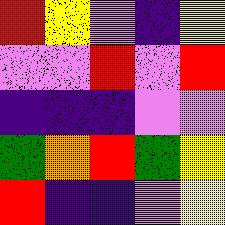[["red", "yellow", "violet", "indigo", "yellow"], ["violet", "violet", "red", "violet", "red"], ["indigo", "indigo", "indigo", "violet", "violet"], ["green", "orange", "red", "green", "yellow"], ["red", "indigo", "indigo", "violet", "yellow"]]